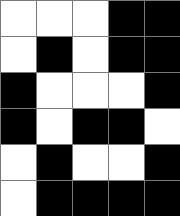[["white", "white", "white", "black", "black"], ["white", "black", "white", "black", "black"], ["black", "white", "white", "white", "black"], ["black", "white", "black", "black", "white"], ["white", "black", "white", "white", "black"], ["white", "black", "black", "black", "black"]]